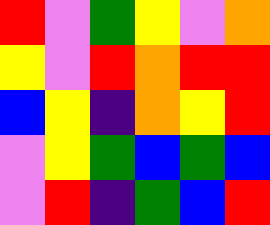[["red", "violet", "green", "yellow", "violet", "orange"], ["yellow", "violet", "red", "orange", "red", "red"], ["blue", "yellow", "indigo", "orange", "yellow", "red"], ["violet", "yellow", "green", "blue", "green", "blue"], ["violet", "red", "indigo", "green", "blue", "red"]]